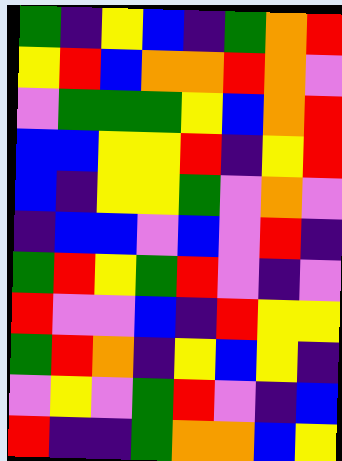[["green", "indigo", "yellow", "blue", "indigo", "green", "orange", "red"], ["yellow", "red", "blue", "orange", "orange", "red", "orange", "violet"], ["violet", "green", "green", "green", "yellow", "blue", "orange", "red"], ["blue", "blue", "yellow", "yellow", "red", "indigo", "yellow", "red"], ["blue", "indigo", "yellow", "yellow", "green", "violet", "orange", "violet"], ["indigo", "blue", "blue", "violet", "blue", "violet", "red", "indigo"], ["green", "red", "yellow", "green", "red", "violet", "indigo", "violet"], ["red", "violet", "violet", "blue", "indigo", "red", "yellow", "yellow"], ["green", "red", "orange", "indigo", "yellow", "blue", "yellow", "indigo"], ["violet", "yellow", "violet", "green", "red", "violet", "indigo", "blue"], ["red", "indigo", "indigo", "green", "orange", "orange", "blue", "yellow"]]